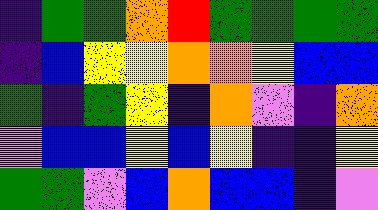[["indigo", "green", "green", "orange", "red", "green", "green", "green", "green"], ["indigo", "blue", "yellow", "yellow", "orange", "orange", "yellow", "blue", "blue"], ["green", "indigo", "green", "yellow", "indigo", "orange", "violet", "indigo", "orange"], ["violet", "blue", "blue", "yellow", "blue", "yellow", "indigo", "indigo", "yellow"], ["green", "green", "violet", "blue", "orange", "blue", "blue", "indigo", "violet"]]